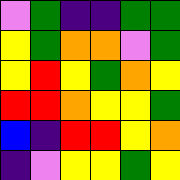[["violet", "green", "indigo", "indigo", "green", "green"], ["yellow", "green", "orange", "orange", "violet", "green"], ["yellow", "red", "yellow", "green", "orange", "yellow"], ["red", "red", "orange", "yellow", "yellow", "green"], ["blue", "indigo", "red", "red", "yellow", "orange"], ["indigo", "violet", "yellow", "yellow", "green", "yellow"]]